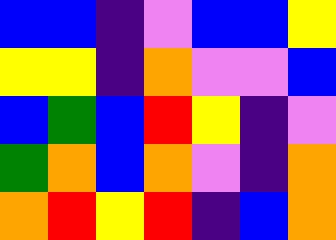[["blue", "blue", "indigo", "violet", "blue", "blue", "yellow"], ["yellow", "yellow", "indigo", "orange", "violet", "violet", "blue"], ["blue", "green", "blue", "red", "yellow", "indigo", "violet"], ["green", "orange", "blue", "orange", "violet", "indigo", "orange"], ["orange", "red", "yellow", "red", "indigo", "blue", "orange"]]